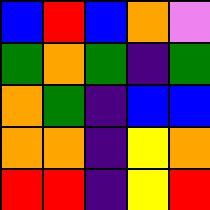[["blue", "red", "blue", "orange", "violet"], ["green", "orange", "green", "indigo", "green"], ["orange", "green", "indigo", "blue", "blue"], ["orange", "orange", "indigo", "yellow", "orange"], ["red", "red", "indigo", "yellow", "red"]]